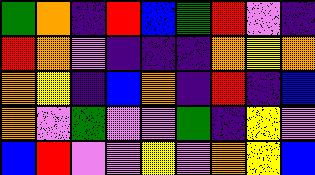[["green", "orange", "indigo", "red", "blue", "green", "red", "violet", "indigo"], ["red", "orange", "violet", "indigo", "indigo", "indigo", "orange", "yellow", "orange"], ["orange", "yellow", "indigo", "blue", "orange", "indigo", "red", "indigo", "blue"], ["orange", "violet", "green", "violet", "violet", "green", "indigo", "yellow", "violet"], ["blue", "red", "violet", "violet", "yellow", "violet", "orange", "yellow", "blue"]]